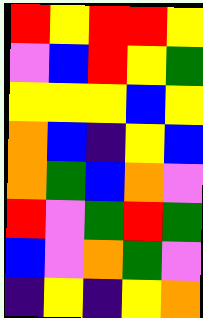[["red", "yellow", "red", "red", "yellow"], ["violet", "blue", "red", "yellow", "green"], ["yellow", "yellow", "yellow", "blue", "yellow"], ["orange", "blue", "indigo", "yellow", "blue"], ["orange", "green", "blue", "orange", "violet"], ["red", "violet", "green", "red", "green"], ["blue", "violet", "orange", "green", "violet"], ["indigo", "yellow", "indigo", "yellow", "orange"]]